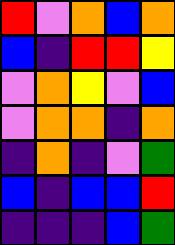[["red", "violet", "orange", "blue", "orange"], ["blue", "indigo", "red", "red", "yellow"], ["violet", "orange", "yellow", "violet", "blue"], ["violet", "orange", "orange", "indigo", "orange"], ["indigo", "orange", "indigo", "violet", "green"], ["blue", "indigo", "blue", "blue", "red"], ["indigo", "indigo", "indigo", "blue", "green"]]